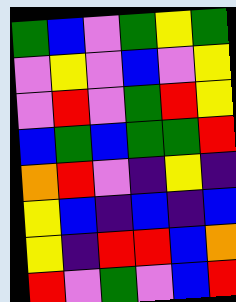[["green", "blue", "violet", "green", "yellow", "green"], ["violet", "yellow", "violet", "blue", "violet", "yellow"], ["violet", "red", "violet", "green", "red", "yellow"], ["blue", "green", "blue", "green", "green", "red"], ["orange", "red", "violet", "indigo", "yellow", "indigo"], ["yellow", "blue", "indigo", "blue", "indigo", "blue"], ["yellow", "indigo", "red", "red", "blue", "orange"], ["red", "violet", "green", "violet", "blue", "red"]]